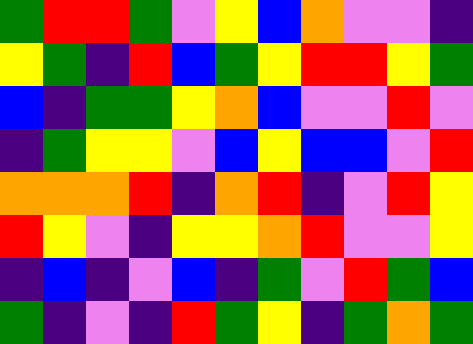[["green", "red", "red", "green", "violet", "yellow", "blue", "orange", "violet", "violet", "indigo"], ["yellow", "green", "indigo", "red", "blue", "green", "yellow", "red", "red", "yellow", "green"], ["blue", "indigo", "green", "green", "yellow", "orange", "blue", "violet", "violet", "red", "violet"], ["indigo", "green", "yellow", "yellow", "violet", "blue", "yellow", "blue", "blue", "violet", "red"], ["orange", "orange", "orange", "red", "indigo", "orange", "red", "indigo", "violet", "red", "yellow"], ["red", "yellow", "violet", "indigo", "yellow", "yellow", "orange", "red", "violet", "violet", "yellow"], ["indigo", "blue", "indigo", "violet", "blue", "indigo", "green", "violet", "red", "green", "blue"], ["green", "indigo", "violet", "indigo", "red", "green", "yellow", "indigo", "green", "orange", "green"]]